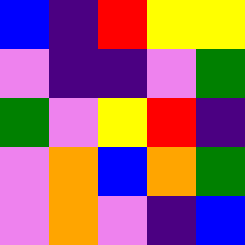[["blue", "indigo", "red", "yellow", "yellow"], ["violet", "indigo", "indigo", "violet", "green"], ["green", "violet", "yellow", "red", "indigo"], ["violet", "orange", "blue", "orange", "green"], ["violet", "orange", "violet", "indigo", "blue"]]